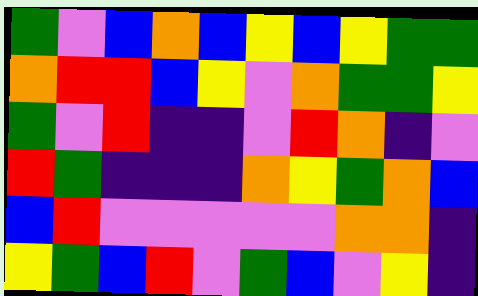[["green", "violet", "blue", "orange", "blue", "yellow", "blue", "yellow", "green", "green"], ["orange", "red", "red", "blue", "yellow", "violet", "orange", "green", "green", "yellow"], ["green", "violet", "red", "indigo", "indigo", "violet", "red", "orange", "indigo", "violet"], ["red", "green", "indigo", "indigo", "indigo", "orange", "yellow", "green", "orange", "blue"], ["blue", "red", "violet", "violet", "violet", "violet", "violet", "orange", "orange", "indigo"], ["yellow", "green", "blue", "red", "violet", "green", "blue", "violet", "yellow", "indigo"]]